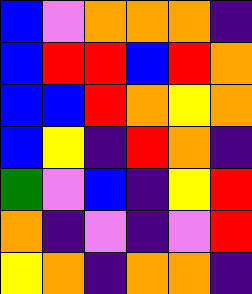[["blue", "violet", "orange", "orange", "orange", "indigo"], ["blue", "red", "red", "blue", "red", "orange"], ["blue", "blue", "red", "orange", "yellow", "orange"], ["blue", "yellow", "indigo", "red", "orange", "indigo"], ["green", "violet", "blue", "indigo", "yellow", "red"], ["orange", "indigo", "violet", "indigo", "violet", "red"], ["yellow", "orange", "indigo", "orange", "orange", "indigo"]]